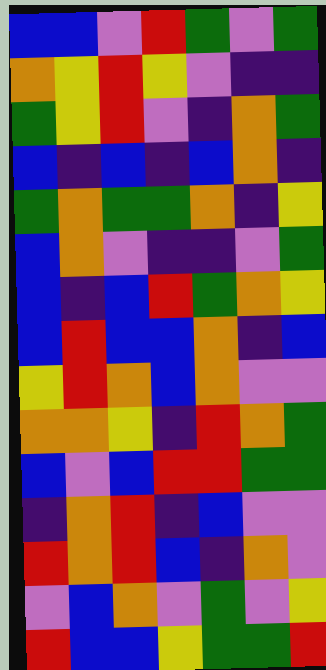[["blue", "blue", "violet", "red", "green", "violet", "green"], ["orange", "yellow", "red", "yellow", "violet", "indigo", "indigo"], ["green", "yellow", "red", "violet", "indigo", "orange", "green"], ["blue", "indigo", "blue", "indigo", "blue", "orange", "indigo"], ["green", "orange", "green", "green", "orange", "indigo", "yellow"], ["blue", "orange", "violet", "indigo", "indigo", "violet", "green"], ["blue", "indigo", "blue", "red", "green", "orange", "yellow"], ["blue", "red", "blue", "blue", "orange", "indigo", "blue"], ["yellow", "red", "orange", "blue", "orange", "violet", "violet"], ["orange", "orange", "yellow", "indigo", "red", "orange", "green"], ["blue", "violet", "blue", "red", "red", "green", "green"], ["indigo", "orange", "red", "indigo", "blue", "violet", "violet"], ["red", "orange", "red", "blue", "indigo", "orange", "violet"], ["violet", "blue", "orange", "violet", "green", "violet", "yellow"], ["red", "blue", "blue", "yellow", "green", "green", "red"]]